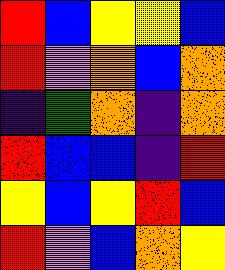[["red", "blue", "yellow", "yellow", "blue"], ["red", "violet", "orange", "blue", "orange"], ["indigo", "green", "orange", "indigo", "orange"], ["red", "blue", "blue", "indigo", "red"], ["yellow", "blue", "yellow", "red", "blue"], ["red", "violet", "blue", "orange", "yellow"]]